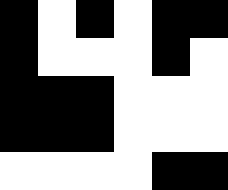[["black", "white", "black", "white", "black", "black"], ["black", "white", "white", "white", "black", "white"], ["black", "black", "black", "white", "white", "white"], ["black", "black", "black", "white", "white", "white"], ["white", "white", "white", "white", "black", "black"]]